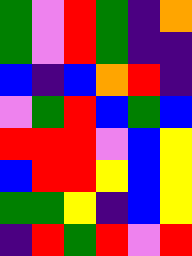[["green", "violet", "red", "green", "indigo", "orange"], ["green", "violet", "red", "green", "indigo", "indigo"], ["blue", "indigo", "blue", "orange", "red", "indigo"], ["violet", "green", "red", "blue", "green", "blue"], ["red", "red", "red", "violet", "blue", "yellow"], ["blue", "red", "red", "yellow", "blue", "yellow"], ["green", "green", "yellow", "indigo", "blue", "yellow"], ["indigo", "red", "green", "red", "violet", "red"]]